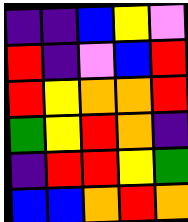[["indigo", "indigo", "blue", "yellow", "violet"], ["red", "indigo", "violet", "blue", "red"], ["red", "yellow", "orange", "orange", "red"], ["green", "yellow", "red", "orange", "indigo"], ["indigo", "red", "red", "yellow", "green"], ["blue", "blue", "orange", "red", "orange"]]